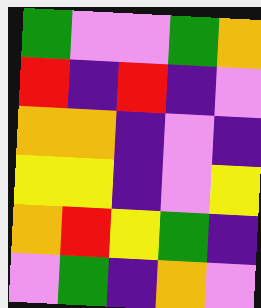[["green", "violet", "violet", "green", "orange"], ["red", "indigo", "red", "indigo", "violet"], ["orange", "orange", "indigo", "violet", "indigo"], ["yellow", "yellow", "indigo", "violet", "yellow"], ["orange", "red", "yellow", "green", "indigo"], ["violet", "green", "indigo", "orange", "violet"]]